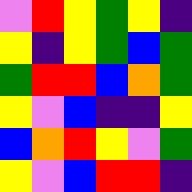[["violet", "red", "yellow", "green", "yellow", "indigo"], ["yellow", "indigo", "yellow", "green", "blue", "green"], ["green", "red", "red", "blue", "orange", "green"], ["yellow", "violet", "blue", "indigo", "indigo", "yellow"], ["blue", "orange", "red", "yellow", "violet", "green"], ["yellow", "violet", "blue", "red", "red", "indigo"]]